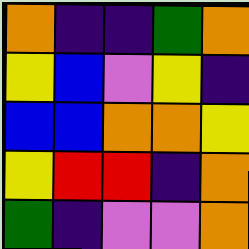[["orange", "indigo", "indigo", "green", "orange"], ["yellow", "blue", "violet", "yellow", "indigo"], ["blue", "blue", "orange", "orange", "yellow"], ["yellow", "red", "red", "indigo", "orange"], ["green", "indigo", "violet", "violet", "orange"]]